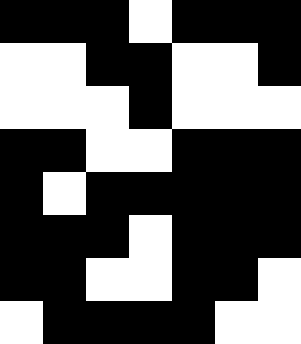[["black", "black", "black", "white", "black", "black", "black"], ["white", "white", "black", "black", "white", "white", "black"], ["white", "white", "white", "black", "white", "white", "white"], ["black", "black", "white", "white", "black", "black", "black"], ["black", "white", "black", "black", "black", "black", "black"], ["black", "black", "black", "white", "black", "black", "black"], ["black", "black", "white", "white", "black", "black", "white"], ["white", "black", "black", "black", "black", "white", "white"]]